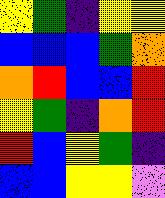[["yellow", "green", "indigo", "yellow", "yellow"], ["blue", "blue", "blue", "green", "orange"], ["orange", "red", "blue", "blue", "red"], ["yellow", "green", "indigo", "orange", "red"], ["red", "blue", "yellow", "green", "indigo"], ["blue", "blue", "yellow", "yellow", "violet"]]